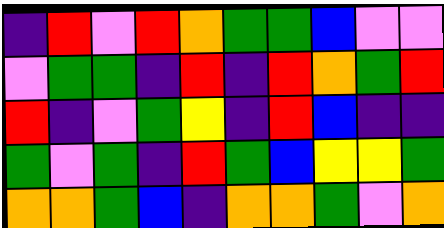[["indigo", "red", "violet", "red", "orange", "green", "green", "blue", "violet", "violet"], ["violet", "green", "green", "indigo", "red", "indigo", "red", "orange", "green", "red"], ["red", "indigo", "violet", "green", "yellow", "indigo", "red", "blue", "indigo", "indigo"], ["green", "violet", "green", "indigo", "red", "green", "blue", "yellow", "yellow", "green"], ["orange", "orange", "green", "blue", "indigo", "orange", "orange", "green", "violet", "orange"]]